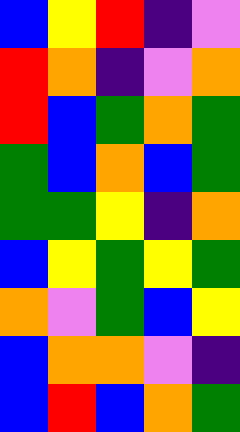[["blue", "yellow", "red", "indigo", "violet"], ["red", "orange", "indigo", "violet", "orange"], ["red", "blue", "green", "orange", "green"], ["green", "blue", "orange", "blue", "green"], ["green", "green", "yellow", "indigo", "orange"], ["blue", "yellow", "green", "yellow", "green"], ["orange", "violet", "green", "blue", "yellow"], ["blue", "orange", "orange", "violet", "indigo"], ["blue", "red", "blue", "orange", "green"]]